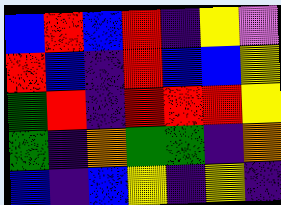[["blue", "red", "blue", "red", "indigo", "yellow", "violet"], ["red", "blue", "indigo", "red", "blue", "blue", "yellow"], ["green", "red", "indigo", "red", "red", "red", "yellow"], ["green", "indigo", "orange", "green", "green", "indigo", "orange"], ["blue", "indigo", "blue", "yellow", "indigo", "yellow", "indigo"]]